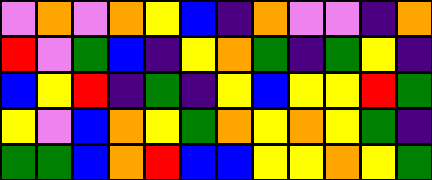[["violet", "orange", "violet", "orange", "yellow", "blue", "indigo", "orange", "violet", "violet", "indigo", "orange"], ["red", "violet", "green", "blue", "indigo", "yellow", "orange", "green", "indigo", "green", "yellow", "indigo"], ["blue", "yellow", "red", "indigo", "green", "indigo", "yellow", "blue", "yellow", "yellow", "red", "green"], ["yellow", "violet", "blue", "orange", "yellow", "green", "orange", "yellow", "orange", "yellow", "green", "indigo"], ["green", "green", "blue", "orange", "red", "blue", "blue", "yellow", "yellow", "orange", "yellow", "green"]]